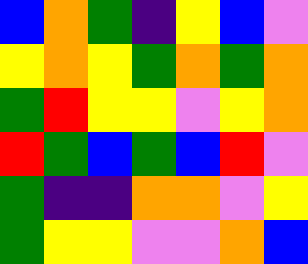[["blue", "orange", "green", "indigo", "yellow", "blue", "violet"], ["yellow", "orange", "yellow", "green", "orange", "green", "orange"], ["green", "red", "yellow", "yellow", "violet", "yellow", "orange"], ["red", "green", "blue", "green", "blue", "red", "violet"], ["green", "indigo", "indigo", "orange", "orange", "violet", "yellow"], ["green", "yellow", "yellow", "violet", "violet", "orange", "blue"]]